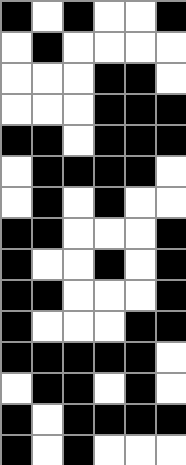[["black", "white", "black", "white", "white", "black"], ["white", "black", "white", "white", "white", "white"], ["white", "white", "white", "black", "black", "white"], ["white", "white", "white", "black", "black", "black"], ["black", "black", "white", "black", "black", "black"], ["white", "black", "black", "black", "black", "white"], ["white", "black", "white", "black", "white", "white"], ["black", "black", "white", "white", "white", "black"], ["black", "white", "white", "black", "white", "black"], ["black", "black", "white", "white", "white", "black"], ["black", "white", "white", "white", "black", "black"], ["black", "black", "black", "black", "black", "white"], ["white", "black", "black", "white", "black", "white"], ["black", "white", "black", "black", "black", "black"], ["black", "white", "black", "white", "white", "white"]]